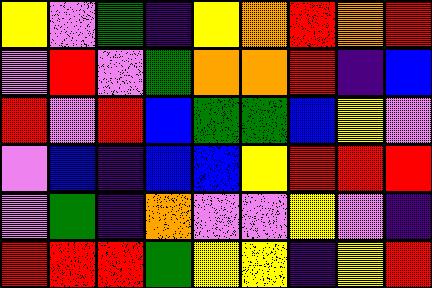[["yellow", "violet", "green", "indigo", "yellow", "orange", "red", "orange", "red"], ["violet", "red", "violet", "green", "orange", "orange", "red", "indigo", "blue"], ["red", "violet", "red", "blue", "green", "green", "blue", "yellow", "violet"], ["violet", "blue", "indigo", "blue", "blue", "yellow", "red", "red", "red"], ["violet", "green", "indigo", "orange", "violet", "violet", "yellow", "violet", "indigo"], ["red", "red", "red", "green", "yellow", "yellow", "indigo", "yellow", "red"]]